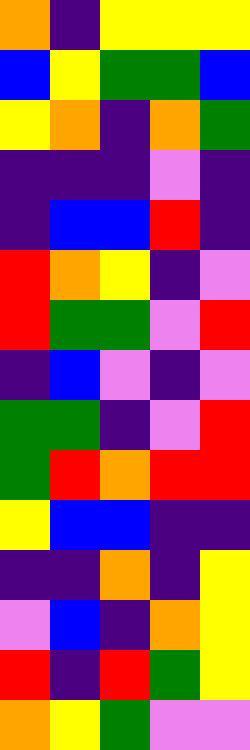[["orange", "indigo", "yellow", "yellow", "yellow"], ["blue", "yellow", "green", "green", "blue"], ["yellow", "orange", "indigo", "orange", "green"], ["indigo", "indigo", "indigo", "violet", "indigo"], ["indigo", "blue", "blue", "red", "indigo"], ["red", "orange", "yellow", "indigo", "violet"], ["red", "green", "green", "violet", "red"], ["indigo", "blue", "violet", "indigo", "violet"], ["green", "green", "indigo", "violet", "red"], ["green", "red", "orange", "red", "red"], ["yellow", "blue", "blue", "indigo", "indigo"], ["indigo", "indigo", "orange", "indigo", "yellow"], ["violet", "blue", "indigo", "orange", "yellow"], ["red", "indigo", "red", "green", "yellow"], ["orange", "yellow", "green", "violet", "violet"]]